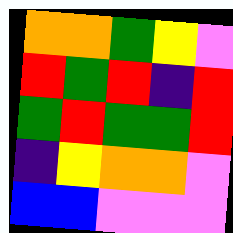[["orange", "orange", "green", "yellow", "violet"], ["red", "green", "red", "indigo", "red"], ["green", "red", "green", "green", "red"], ["indigo", "yellow", "orange", "orange", "violet"], ["blue", "blue", "violet", "violet", "violet"]]